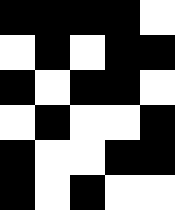[["black", "black", "black", "black", "white"], ["white", "black", "white", "black", "black"], ["black", "white", "black", "black", "white"], ["white", "black", "white", "white", "black"], ["black", "white", "white", "black", "black"], ["black", "white", "black", "white", "white"]]